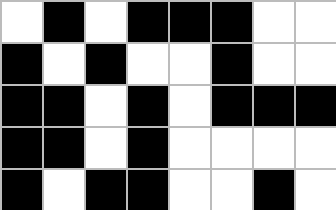[["white", "black", "white", "black", "black", "black", "white", "white"], ["black", "white", "black", "white", "white", "black", "white", "white"], ["black", "black", "white", "black", "white", "black", "black", "black"], ["black", "black", "white", "black", "white", "white", "white", "white"], ["black", "white", "black", "black", "white", "white", "black", "white"]]